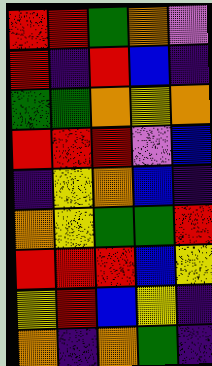[["red", "red", "green", "orange", "violet"], ["red", "indigo", "red", "blue", "indigo"], ["green", "green", "orange", "yellow", "orange"], ["red", "red", "red", "violet", "blue"], ["indigo", "yellow", "orange", "blue", "indigo"], ["orange", "yellow", "green", "green", "red"], ["red", "red", "red", "blue", "yellow"], ["yellow", "red", "blue", "yellow", "indigo"], ["orange", "indigo", "orange", "green", "indigo"]]